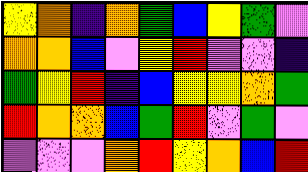[["yellow", "orange", "indigo", "orange", "green", "blue", "yellow", "green", "violet"], ["orange", "orange", "blue", "violet", "yellow", "red", "violet", "violet", "indigo"], ["green", "yellow", "red", "indigo", "blue", "yellow", "yellow", "orange", "green"], ["red", "orange", "orange", "blue", "green", "red", "violet", "green", "violet"], ["violet", "violet", "violet", "orange", "red", "yellow", "orange", "blue", "red"]]